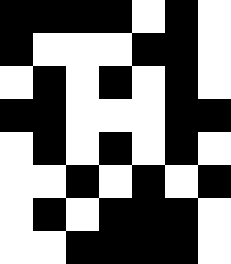[["black", "black", "black", "black", "white", "black", "white"], ["black", "white", "white", "white", "black", "black", "white"], ["white", "black", "white", "black", "white", "black", "white"], ["black", "black", "white", "white", "white", "black", "black"], ["white", "black", "white", "black", "white", "black", "white"], ["white", "white", "black", "white", "black", "white", "black"], ["white", "black", "white", "black", "black", "black", "white"], ["white", "white", "black", "black", "black", "black", "white"]]